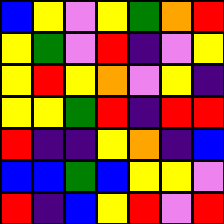[["blue", "yellow", "violet", "yellow", "green", "orange", "red"], ["yellow", "green", "violet", "red", "indigo", "violet", "yellow"], ["yellow", "red", "yellow", "orange", "violet", "yellow", "indigo"], ["yellow", "yellow", "green", "red", "indigo", "red", "red"], ["red", "indigo", "indigo", "yellow", "orange", "indigo", "blue"], ["blue", "blue", "green", "blue", "yellow", "yellow", "violet"], ["red", "indigo", "blue", "yellow", "red", "violet", "red"]]